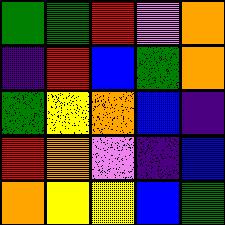[["green", "green", "red", "violet", "orange"], ["indigo", "red", "blue", "green", "orange"], ["green", "yellow", "orange", "blue", "indigo"], ["red", "orange", "violet", "indigo", "blue"], ["orange", "yellow", "yellow", "blue", "green"]]